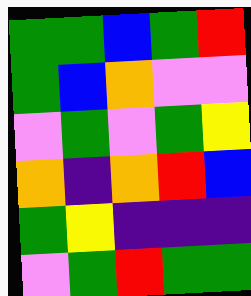[["green", "green", "blue", "green", "red"], ["green", "blue", "orange", "violet", "violet"], ["violet", "green", "violet", "green", "yellow"], ["orange", "indigo", "orange", "red", "blue"], ["green", "yellow", "indigo", "indigo", "indigo"], ["violet", "green", "red", "green", "green"]]